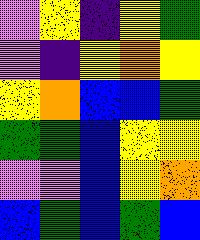[["violet", "yellow", "indigo", "yellow", "green"], ["violet", "indigo", "yellow", "orange", "yellow"], ["yellow", "orange", "blue", "blue", "green"], ["green", "green", "blue", "yellow", "yellow"], ["violet", "violet", "blue", "yellow", "orange"], ["blue", "green", "blue", "green", "blue"]]